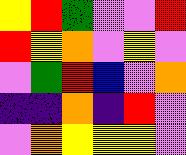[["yellow", "red", "green", "violet", "violet", "red"], ["red", "yellow", "orange", "violet", "yellow", "violet"], ["violet", "green", "red", "blue", "violet", "orange"], ["indigo", "indigo", "orange", "indigo", "red", "violet"], ["violet", "orange", "yellow", "yellow", "yellow", "violet"]]